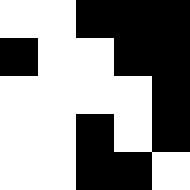[["white", "white", "black", "black", "black"], ["black", "white", "white", "black", "black"], ["white", "white", "white", "white", "black"], ["white", "white", "black", "white", "black"], ["white", "white", "black", "black", "white"]]